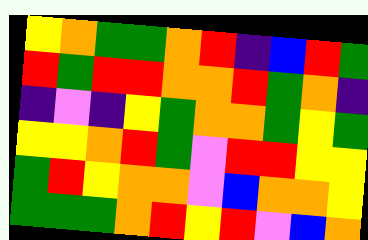[["yellow", "orange", "green", "green", "orange", "red", "indigo", "blue", "red", "green"], ["red", "green", "red", "red", "orange", "orange", "red", "green", "orange", "indigo"], ["indigo", "violet", "indigo", "yellow", "green", "orange", "orange", "green", "yellow", "green"], ["yellow", "yellow", "orange", "red", "green", "violet", "red", "red", "yellow", "yellow"], ["green", "red", "yellow", "orange", "orange", "violet", "blue", "orange", "orange", "yellow"], ["green", "green", "green", "orange", "red", "yellow", "red", "violet", "blue", "orange"]]